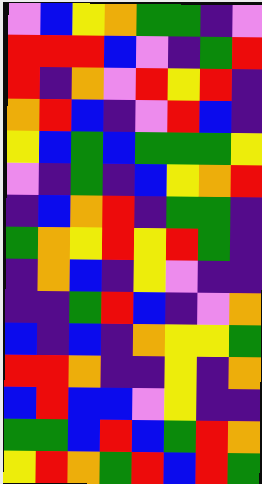[["violet", "blue", "yellow", "orange", "green", "green", "indigo", "violet"], ["red", "red", "red", "blue", "violet", "indigo", "green", "red"], ["red", "indigo", "orange", "violet", "red", "yellow", "red", "indigo"], ["orange", "red", "blue", "indigo", "violet", "red", "blue", "indigo"], ["yellow", "blue", "green", "blue", "green", "green", "green", "yellow"], ["violet", "indigo", "green", "indigo", "blue", "yellow", "orange", "red"], ["indigo", "blue", "orange", "red", "indigo", "green", "green", "indigo"], ["green", "orange", "yellow", "red", "yellow", "red", "green", "indigo"], ["indigo", "orange", "blue", "indigo", "yellow", "violet", "indigo", "indigo"], ["indigo", "indigo", "green", "red", "blue", "indigo", "violet", "orange"], ["blue", "indigo", "blue", "indigo", "orange", "yellow", "yellow", "green"], ["red", "red", "orange", "indigo", "indigo", "yellow", "indigo", "orange"], ["blue", "red", "blue", "blue", "violet", "yellow", "indigo", "indigo"], ["green", "green", "blue", "red", "blue", "green", "red", "orange"], ["yellow", "red", "orange", "green", "red", "blue", "red", "green"]]